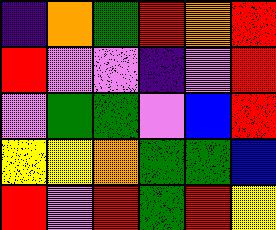[["indigo", "orange", "green", "red", "orange", "red"], ["red", "violet", "violet", "indigo", "violet", "red"], ["violet", "green", "green", "violet", "blue", "red"], ["yellow", "yellow", "orange", "green", "green", "blue"], ["red", "violet", "red", "green", "red", "yellow"]]